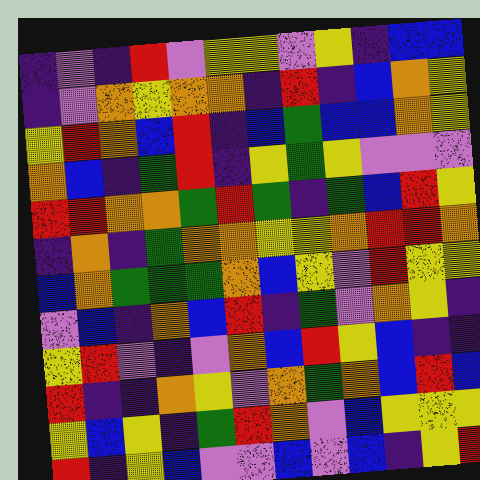[["indigo", "violet", "indigo", "red", "violet", "yellow", "yellow", "violet", "yellow", "indigo", "blue", "blue"], ["indigo", "violet", "orange", "yellow", "orange", "orange", "indigo", "red", "indigo", "blue", "orange", "yellow"], ["yellow", "red", "orange", "blue", "red", "indigo", "blue", "green", "blue", "blue", "orange", "yellow"], ["orange", "blue", "indigo", "green", "red", "indigo", "yellow", "green", "yellow", "violet", "violet", "violet"], ["red", "red", "orange", "orange", "green", "red", "green", "indigo", "green", "blue", "red", "yellow"], ["indigo", "orange", "indigo", "green", "orange", "orange", "yellow", "yellow", "orange", "red", "red", "orange"], ["blue", "orange", "green", "green", "green", "orange", "blue", "yellow", "violet", "red", "yellow", "yellow"], ["violet", "blue", "indigo", "orange", "blue", "red", "indigo", "green", "violet", "orange", "yellow", "indigo"], ["yellow", "red", "violet", "indigo", "violet", "orange", "blue", "red", "yellow", "blue", "indigo", "indigo"], ["red", "indigo", "indigo", "orange", "yellow", "violet", "orange", "green", "orange", "blue", "red", "blue"], ["yellow", "blue", "yellow", "indigo", "green", "red", "orange", "violet", "blue", "yellow", "yellow", "yellow"], ["red", "indigo", "yellow", "blue", "violet", "violet", "blue", "violet", "blue", "indigo", "yellow", "red"]]